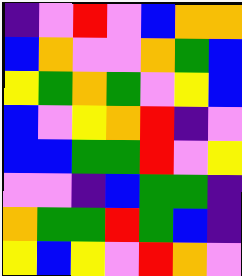[["indigo", "violet", "red", "violet", "blue", "orange", "orange"], ["blue", "orange", "violet", "violet", "orange", "green", "blue"], ["yellow", "green", "orange", "green", "violet", "yellow", "blue"], ["blue", "violet", "yellow", "orange", "red", "indigo", "violet"], ["blue", "blue", "green", "green", "red", "violet", "yellow"], ["violet", "violet", "indigo", "blue", "green", "green", "indigo"], ["orange", "green", "green", "red", "green", "blue", "indigo"], ["yellow", "blue", "yellow", "violet", "red", "orange", "violet"]]